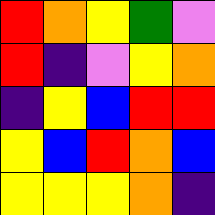[["red", "orange", "yellow", "green", "violet"], ["red", "indigo", "violet", "yellow", "orange"], ["indigo", "yellow", "blue", "red", "red"], ["yellow", "blue", "red", "orange", "blue"], ["yellow", "yellow", "yellow", "orange", "indigo"]]